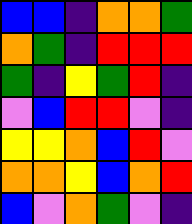[["blue", "blue", "indigo", "orange", "orange", "green"], ["orange", "green", "indigo", "red", "red", "red"], ["green", "indigo", "yellow", "green", "red", "indigo"], ["violet", "blue", "red", "red", "violet", "indigo"], ["yellow", "yellow", "orange", "blue", "red", "violet"], ["orange", "orange", "yellow", "blue", "orange", "red"], ["blue", "violet", "orange", "green", "violet", "indigo"]]